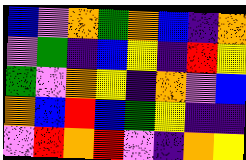[["blue", "violet", "orange", "green", "orange", "blue", "indigo", "orange"], ["violet", "green", "indigo", "blue", "yellow", "indigo", "red", "yellow"], ["green", "violet", "orange", "yellow", "indigo", "orange", "violet", "blue"], ["orange", "blue", "red", "blue", "green", "yellow", "indigo", "indigo"], ["violet", "red", "orange", "red", "violet", "indigo", "orange", "yellow"]]